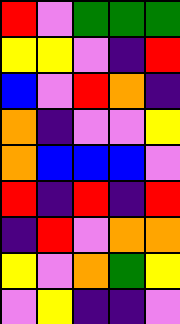[["red", "violet", "green", "green", "green"], ["yellow", "yellow", "violet", "indigo", "red"], ["blue", "violet", "red", "orange", "indigo"], ["orange", "indigo", "violet", "violet", "yellow"], ["orange", "blue", "blue", "blue", "violet"], ["red", "indigo", "red", "indigo", "red"], ["indigo", "red", "violet", "orange", "orange"], ["yellow", "violet", "orange", "green", "yellow"], ["violet", "yellow", "indigo", "indigo", "violet"]]